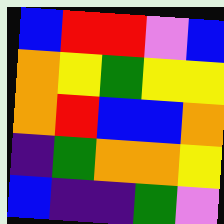[["blue", "red", "red", "violet", "blue"], ["orange", "yellow", "green", "yellow", "yellow"], ["orange", "red", "blue", "blue", "orange"], ["indigo", "green", "orange", "orange", "yellow"], ["blue", "indigo", "indigo", "green", "violet"]]